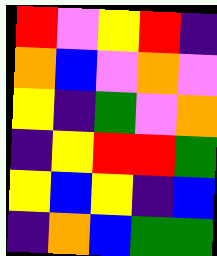[["red", "violet", "yellow", "red", "indigo"], ["orange", "blue", "violet", "orange", "violet"], ["yellow", "indigo", "green", "violet", "orange"], ["indigo", "yellow", "red", "red", "green"], ["yellow", "blue", "yellow", "indigo", "blue"], ["indigo", "orange", "blue", "green", "green"]]